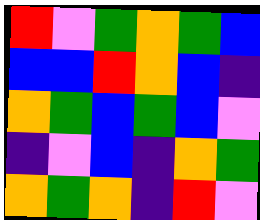[["red", "violet", "green", "orange", "green", "blue"], ["blue", "blue", "red", "orange", "blue", "indigo"], ["orange", "green", "blue", "green", "blue", "violet"], ["indigo", "violet", "blue", "indigo", "orange", "green"], ["orange", "green", "orange", "indigo", "red", "violet"]]